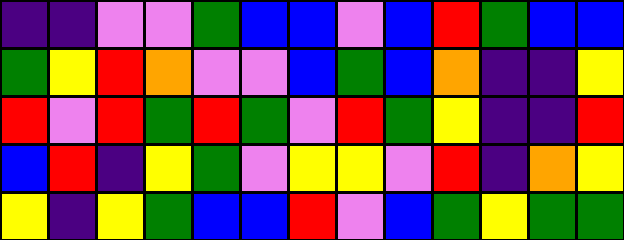[["indigo", "indigo", "violet", "violet", "green", "blue", "blue", "violet", "blue", "red", "green", "blue", "blue"], ["green", "yellow", "red", "orange", "violet", "violet", "blue", "green", "blue", "orange", "indigo", "indigo", "yellow"], ["red", "violet", "red", "green", "red", "green", "violet", "red", "green", "yellow", "indigo", "indigo", "red"], ["blue", "red", "indigo", "yellow", "green", "violet", "yellow", "yellow", "violet", "red", "indigo", "orange", "yellow"], ["yellow", "indigo", "yellow", "green", "blue", "blue", "red", "violet", "blue", "green", "yellow", "green", "green"]]